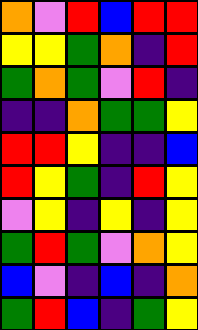[["orange", "violet", "red", "blue", "red", "red"], ["yellow", "yellow", "green", "orange", "indigo", "red"], ["green", "orange", "green", "violet", "red", "indigo"], ["indigo", "indigo", "orange", "green", "green", "yellow"], ["red", "red", "yellow", "indigo", "indigo", "blue"], ["red", "yellow", "green", "indigo", "red", "yellow"], ["violet", "yellow", "indigo", "yellow", "indigo", "yellow"], ["green", "red", "green", "violet", "orange", "yellow"], ["blue", "violet", "indigo", "blue", "indigo", "orange"], ["green", "red", "blue", "indigo", "green", "yellow"]]